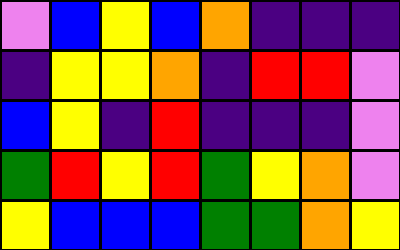[["violet", "blue", "yellow", "blue", "orange", "indigo", "indigo", "indigo"], ["indigo", "yellow", "yellow", "orange", "indigo", "red", "red", "violet"], ["blue", "yellow", "indigo", "red", "indigo", "indigo", "indigo", "violet"], ["green", "red", "yellow", "red", "green", "yellow", "orange", "violet"], ["yellow", "blue", "blue", "blue", "green", "green", "orange", "yellow"]]